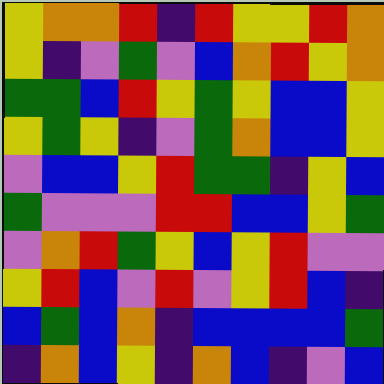[["yellow", "orange", "orange", "red", "indigo", "red", "yellow", "yellow", "red", "orange"], ["yellow", "indigo", "violet", "green", "violet", "blue", "orange", "red", "yellow", "orange"], ["green", "green", "blue", "red", "yellow", "green", "yellow", "blue", "blue", "yellow"], ["yellow", "green", "yellow", "indigo", "violet", "green", "orange", "blue", "blue", "yellow"], ["violet", "blue", "blue", "yellow", "red", "green", "green", "indigo", "yellow", "blue"], ["green", "violet", "violet", "violet", "red", "red", "blue", "blue", "yellow", "green"], ["violet", "orange", "red", "green", "yellow", "blue", "yellow", "red", "violet", "violet"], ["yellow", "red", "blue", "violet", "red", "violet", "yellow", "red", "blue", "indigo"], ["blue", "green", "blue", "orange", "indigo", "blue", "blue", "blue", "blue", "green"], ["indigo", "orange", "blue", "yellow", "indigo", "orange", "blue", "indigo", "violet", "blue"]]